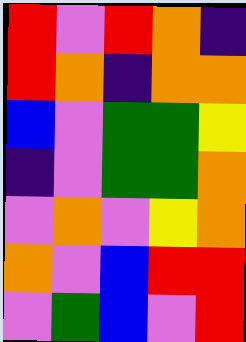[["red", "violet", "red", "orange", "indigo"], ["red", "orange", "indigo", "orange", "orange"], ["blue", "violet", "green", "green", "yellow"], ["indigo", "violet", "green", "green", "orange"], ["violet", "orange", "violet", "yellow", "orange"], ["orange", "violet", "blue", "red", "red"], ["violet", "green", "blue", "violet", "red"]]